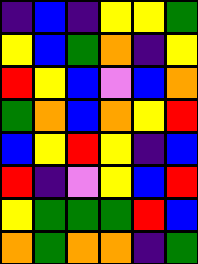[["indigo", "blue", "indigo", "yellow", "yellow", "green"], ["yellow", "blue", "green", "orange", "indigo", "yellow"], ["red", "yellow", "blue", "violet", "blue", "orange"], ["green", "orange", "blue", "orange", "yellow", "red"], ["blue", "yellow", "red", "yellow", "indigo", "blue"], ["red", "indigo", "violet", "yellow", "blue", "red"], ["yellow", "green", "green", "green", "red", "blue"], ["orange", "green", "orange", "orange", "indigo", "green"]]